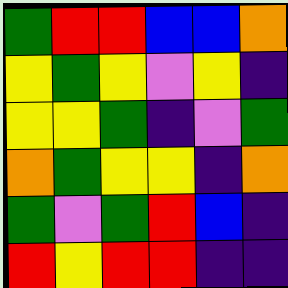[["green", "red", "red", "blue", "blue", "orange"], ["yellow", "green", "yellow", "violet", "yellow", "indigo"], ["yellow", "yellow", "green", "indigo", "violet", "green"], ["orange", "green", "yellow", "yellow", "indigo", "orange"], ["green", "violet", "green", "red", "blue", "indigo"], ["red", "yellow", "red", "red", "indigo", "indigo"]]